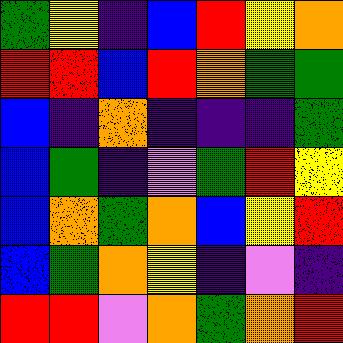[["green", "yellow", "indigo", "blue", "red", "yellow", "orange"], ["red", "red", "blue", "red", "orange", "green", "green"], ["blue", "indigo", "orange", "indigo", "indigo", "indigo", "green"], ["blue", "green", "indigo", "violet", "green", "red", "yellow"], ["blue", "orange", "green", "orange", "blue", "yellow", "red"], ["blue", "green", "orange", "yellow", "indigo", "violet", "indigo"], ["red", "red", "violet", "orange", "green", "orange", "red"]]